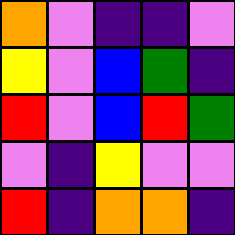[["orange", "violet", "indigo", "indigo", "violet"], ["yellow", "violet", "blue", "green", "indigo"], ["red", "violet", "blue", "red", "green"], ["violet", "indigo", "yellow", "violet", "violet"], ["red", "indigo", "orange", "orange", "indigo"]]